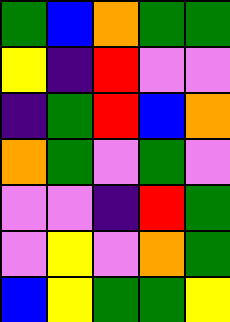[["green", "blue", "orange", "green", "green"], ["yellow", "indigo", "red", "violet", "violet"], ["indigo", "green", "red", "blue", "orange"], ["orange", "green", "violet", "green", "violet"], ["violet", "violet", "indigo", "red", "green"], ["violet", "yellow", "violet", "orange", "green"], ["blue", "yellow", "green", "green", "yellow"]]